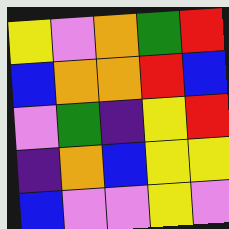[["yellow", "violet", "orange", "green", "red"], ["blue", "orange", "orange", "red", "blue"], ["violet", "green", "indigo", "yellow", "red"], ["indigo", "orange", "blue", "yellow", "yellow"], ["blue", "violet", "violet", "yellow", "violet"]]